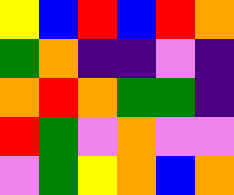[["yellow", "blue", "red", "blue", "red", "orange"], ["green", "orange", "indigo", "indigo", "violet", "indigo"], ["orange", "red", "orange", "green", "green", "indigo"], ["red", "green", "violet", "orange", "violet", "violet"], ["violet", "green", "yellow", "orange", "blue", "orange"]]